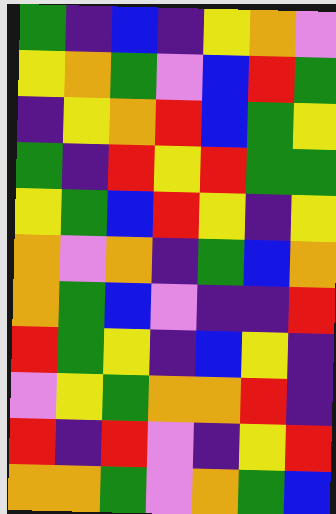[["green", "indigo", "blue", "indigo", "yellow", "orange", "violet"], ["yellow", "orange", "green", "violet", "blue", "red", "green"], ["indigo", "yellow", "orange", "red", "blue", "green", "yellow"], ["green", "indigo", "red", "yellow", "red", "green", "green"], ["yellow", "green", "blue", "red", "yellow", "indigo", "yellow"], ["orange", "violet", "orange", "indigo", "green", "blue", "orange"], ["orange", "green", "blue", "violet", "indigo", "indigo", "red"], ["red", "green", "yellow", "indigo", "blue", "yellow", "indigo"], ["violet", "yellow", "green", "orange", "orange", "red", "indigo"], ["red", "indigo", "red", "violet", "indigo", "yellow", "red"], ["orange", "orange", "green", "violet", "orange", "green", "blue"]]